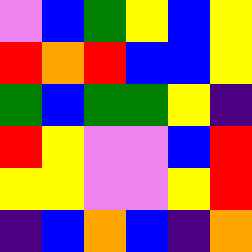[["violet", "blue", "green", "yellow", "blue", "yellow"], ["red", "orange", "red", "blue", "blue", "yellow"], ["green", "blue", "green", "green", "yellow", "indigo"], ["red", "yellow", "violet", "violet", "blue", "red"], ["yellow", "yellow", "violet", "violet", "yellow", "red"], ["indigo", "blue", "orange", "blue", "indigo", "orange"]]